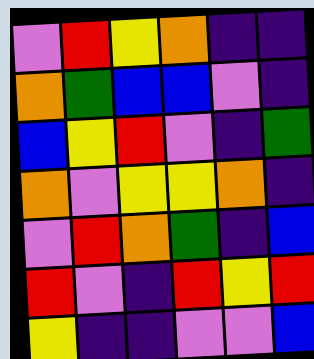[["violet", "red", "yellow", "orange", "indigo", "indigo"], ["orange", "green", "blue", "blue", "violet", "indigo"], ["blue", "yellow", "red", "violet", "indigo", "green"], ["orange", "violet", "yellow", "yellow", "orange", "indigo"], ["violet", "red", "orange", "green", "indigo", "blue"], ["red", "violet", "indigo", "red", "yellow", "red"], ["yellow", "indigo", "indigo", "violet", "violet", "blue"]]